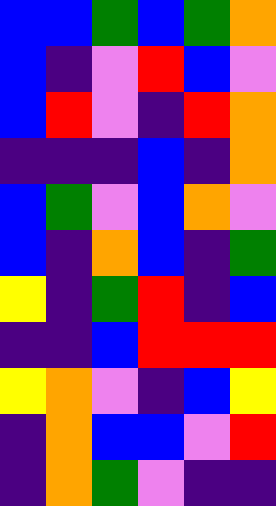[["blue", "blue", "green", "blue", "green", "orange"], ["blue", "indigo", "violet", "red", "blue", "violet"], ["blue", "red", "violet", "indigo", "red", "orange"], ["indigo", "indigo", "indigo", "blue", "indigo", "orange"], ["blue", "green", "violet", "blue", "orange", "violet"], ["blue", "indigo", "orange", "blue", "indigo", "green"], ["yellow", "indigo", "green", "red", "indigo", "blue"], ["indigo", "indigo", "blue", "red", "red", "red"], ["yellow", "orange", "violet", "indigo", "blue", "yellow"], ["indigo", "orange", "blue", "blue", "violet", "red"], ["indigo", "orange", "green", "violet", "indigo", "indigo"]]